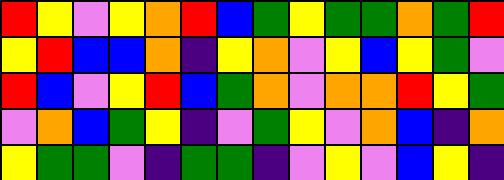[["red", "yellow", "violet", "yellow", "orange", "red", "blue", "green", "yellow", "green", "green", "orange", "green", "red"], ["yellow", "red", "blue", "blue", "orange", "indigo", "yellow", "orange", "violet", "yellow", "blue", "yellow", "green", "violet"], ["red", "blue", "violet", "yellow", "red", "blue", "green", "orange", "violet", "orange", "orange", "red", "yellow", "green"], ["violet", "orange", "blue", "green", "yellow", "indigo", "violet", "green", "yellow", "violet", "orange", "blue", "indigo", "orange"], ["yellow", "green", "green", "violet", "indigo", "green", "green", "indigo", "violet", "yellow", "violet", "blue", "yellow", "indigo"]]